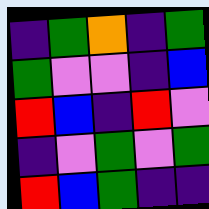[["indigo", "green", "orange", "indigo", "green"], ["green", "violet", "violet", "indigo", "blue"], ["red", "blue", "indigo", "red", "violet"], ["indigo", "violet", "green", "violet", "green"], ["red", "blue", "green", "indigo", "indigo"]]